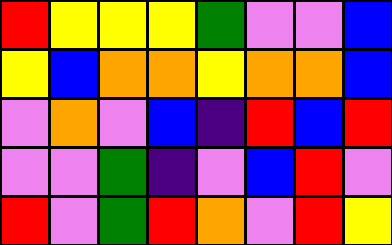[["red", "yellow", "yellow", "yellow", "green", "violet", "violet", "blue"], ["yellow", "blue", "orange", "orange", "yellow", "orange", "orange", "blue"], ["violet", "orange", "violet", "blue", "indigo", "red", "blue", "red"], ["violet", "violet", "green", "indigo", "violet", "blue", "red", "violet"], ["red", "violet", "green", "red", "orange", "violet", "red", "yellow"]]